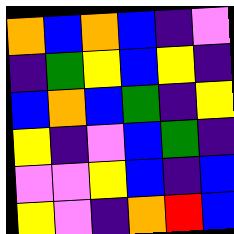[["orange", "blue", "orange", "blue", "indigo", "violet"], ["indigo", "green", "yellow", "blue", "yellow", "indigo"], ["blue", "orange", "blue", "green", "indigo", "yellow"], ["yellow", "indigo", "violet", "blue", "green", "indigo"], ["violet", "violet", "yellow", "blue", "indigo", "blue"], ["yellow", "violet", "indigo", "orange", "red", "blue"]]